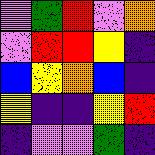[["violet", "green", "red", "violet", "orange"], ["violet", "red", "red", "yellow", "indigo"], ["blue", "yellow", "orange", "blue", "indigo"], ["yellow", "indigo", "indigo", "yellow", "red"], ["indigo", "violet", "violet", "green", "indigo"]]